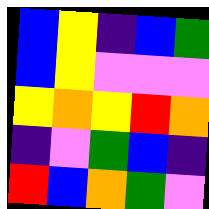[["blue", "yellow", "indigo", "blue", "green"], ["blue", "yellow", "violet", "violet", "violet"], ["yellow", "orange", "yellow", "red", "orange"], ["indigo", "violet", "green", "blue", "indigo"], ["red", "blue", "orange", "green", "violet"]]